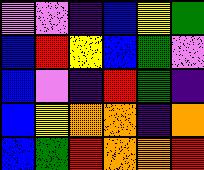[["violet", "violet", "indigo", "blue", "yellow", "green"], ["blue", "red", "yellow", "blue", "green", "violet"], ["blue", "violet", "indigo", "red", "green", "indigo"], ["blue", "yellow", "orange", "orange", "indigo", "orange"], ["blue", "green", "red", "orange", "orange", "red"]]